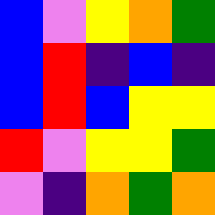[["blue", "violet", "yellow", "orange", "green"], ["blue", "red", "indigo", "blue", "indigo"], ["blue", "red", "blue", "yellow", "yellow"], ["red", "violet", "yellow", "yellow", "green"], ["violet", "indigo", "orange", "green", "orange"]]